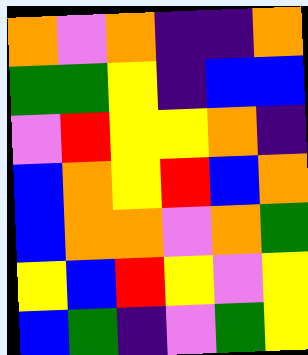[["orange", "violet", "orange", "indigo", "indigo", "orange"], ["green", "green", "yellow", "indigo", "blue", "blue"], ["violet", "red", "yellow", "yellow", "orange", "indigo"], ["blue", "orange", "yellow", "red", "blue", "orange"], ["blue", "orange", "orange", "violet", "orange", "green"], ["yellow", "blue", "red", "yellow", "violet", "yellow"], ["blue", "green", "indigo", "violet", "green", "yellow"]]